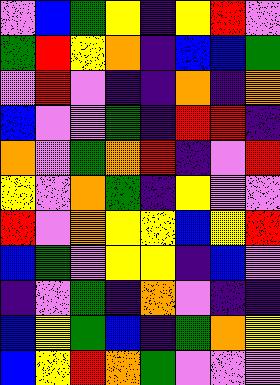[["violet", "blue", "green", "yellow", "indigo", "yellow", "red", "violet"], ["green", "red", "yellow", "orange", "indigo", "blue", "blue", "green"], ["violet", "red", "violet", "indigo", "indigo", "orange", "indigo", "orange"], ["blue", "violet", "violet", "green", "indigo", "red", "red", "indigo"], ["orange", "violet", "green", "orange", "red", "indigo", "violet", "red"], ["yellow", "violet", "orange", "green", "indigo", "yellow", "violet", "violet"], ["red", "violet", "orange", "yellow", "yellow", "blue", "yellow", "red"], ["blue", "green", "violet", "yellow", "yellow", "indigo", "blue", "violet"], ["indigo", "violet", "green", "indigo", "orange", "violet", "indigo", "indigo"], ["blue", "yellow", "green", "blue", "indigo", "green", "orange", "yellow"], ["blue", "yellow", "red", "orange", "green", "violet", "violet", "violet"]]